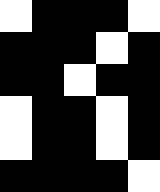[["white", "black", "black", "black", "white"], ["black", "black", "black", "white", "black"], ["black", "black", "white", "black", "black"], ["white", "black", "black", "white", "black"], ["white", "black", "black", "white", "black"], ["black", "black", "black", "black", "white"]]